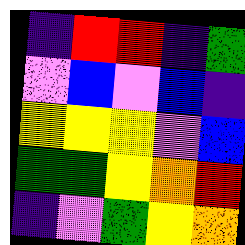[["indigo", "red", "red", "indigo", "green"], ["violet", "blue", "violet", "blue", "indigo"], ["yellow", "yellow", "yellow", "violet", "blue"], ["green", "green", "yellow", "orange", "red"], ["indigo", "violet", "green", "yellow", "orange"]]